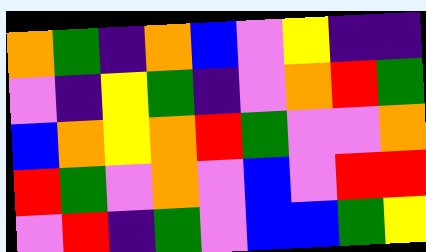[["orange", "green", "indigo", "orange", "blue", "violet", "yellow", "indigo", "indigo"], ["violet", "indigo", "yellow", "green", "indigo", "violet", "orange", "red", "green"], ["blue", "orange", "yellow", "orange", "red", "green", "violet", "violet", "orange"], ["red", "green", "violet", "orange", "violet", "blue", "violet", "red", "red"], ["violet", "red", "indigo", "green", "violet", "blue", "blue", "green", "yellow"]]